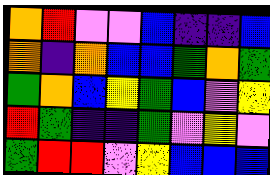[["orange", "red", "violet", "violet", "blue", "indigo", "indigo", "blue"], ["orange", "indigo", "orange", "blue", "blue", "green", "orange", "green"], ["green", "orange", "blue", "yellow", "green", "blue", "violet", "yellow"], ["red", "green", "indigo", "indigo", "green", "violet", "yellow", "violet"], ["green", "red", "red", "violet", "yellow", "blue", "blue", "blue"]]